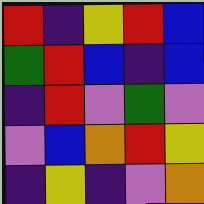[["red", "indigo", "yellow", "red", "blue"], ["green", "red", "blue", "indigo", "blue"], ["indigo", "red", "violet", "green", "violet"], ["violet", "blue", "orange", "red", "yellow"], ["indigo", "yellow", "indigo", "violet", "orange"]]